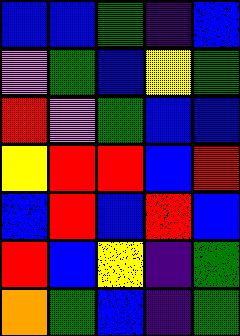[["blue", "blue", "green", "indigo", "blue"], ["violet", "green", "blue", "yellow", "green"], ["red", "violet", "green", "blue", "blue"], ["yellow", "red", "red", "blue", "red"], ["blue", "red", "blue", "red", "blue"], ["red", "blue", "yellow", "indigo", "green"], ["orange", "green", "blue", "indigo", "green"]]